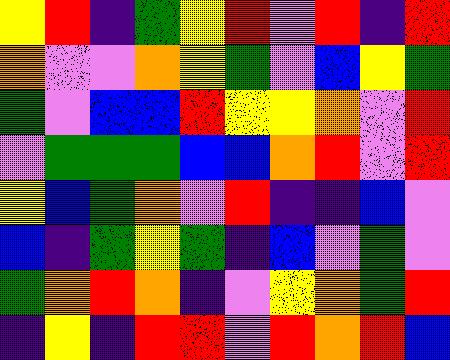[["yellow", "red", "indigo", "green", "yellow", "red", "violet", "red", "indigo", "red"], ["orange", "violet", "violet", "orange", "yellow", "green", "violet", "blue", "yellow", "green"], ["green", "violet", "blue", "blue", "red", "yellow", "yellow", "orange", "violet", "red"], ["violet", "green", "green", "green", "blue", "blue", "orange", "red", "violet", "red"], ["yellow", "blue", "green", "orange", "violet", "red", "indigo", "indigo", "blue", "violet"], ["blue", "indigo", "green", "yellow", "green", "indigo", "blue", "violet", "green", "violet"], ["green", "orange", "red", "orange", "indigo", "violet", "yellow", "orange", "green", "red"], ["indigo", "yellow", "indigo", "red", "red", "violet", "red", "orange", "red", "blue"]]